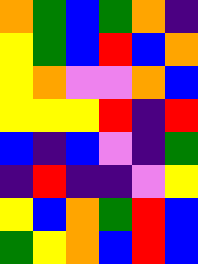[["orange", "green", "blue", "green", "orange", "indigo"], ["yellow", "green", "blue", "red", "blue", "orange"], ["yellow", "orange", "violet", "violet", "orange", "blue"], ["yellow", "yellow", "yellow", "red", "indigo", "red"], ["blue", "indigo", "blue", "violet", "indigo", "green"], ["indigo", "red", "indigo", "indigo", "violet", "yellow"], ["yellow", "blue", "orange", "green", "red", "blue"], ["green", "yellow", "orange", "blue", "red", "blue"]]